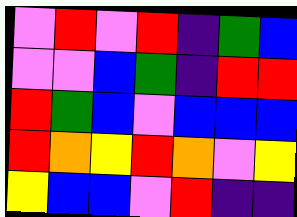[["violet", "red", "violet", "red", "indigo", "green", "blue"], ["violet", "violet", "blue", "green", "indigo", "red", "red"], ["red", "green", "blue", "violet", "blue", "blue", "blue"], ["red", "orange", "yellow", "red", "orange", "violet", "yellow"], ["yellow", "blue", "blue", "violet", "red", "indigo", "indigo"]]